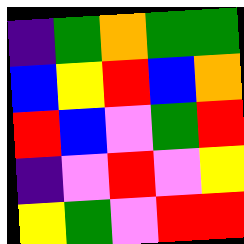[["indigo", "green", "orange", "green", "green"], ["blue", "yellow", "red", "blue", "orange"], ["red", "blue", "violet", "green", "red"], ["indigo", "violet", "red", "violet", "yellow"], ["yellow", "green", "violet", "red", "red"]]